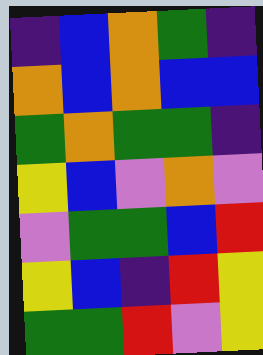[["indigo", "blue", "orange", "green", "indigo"], ["orange", "blue", "orange", "blue", "blue"], ["green", "orange", "green", "green", "indigo"], ["yellow", "blue", "violet", "orange", "violet"], ["violet", "green", "green", "blue", "red"], ["yellow", "blue", "indigo", "red", "yellow"], ["green", "green", "red", "violet", "yellow"]]